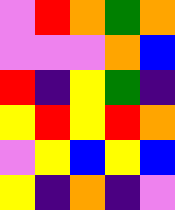[["violet", "red", "orange", "green", "orange"], ["violet", "violet", "violet", "orange", "blue"], ["red", "indigo", "yellow", "green", "indigo"], ["yellow", "red", "yellow", "red", "orange"], ["violet", "yellow", "blue", "yellow", "blue"], ["yellow", "indigo", "orange", "indigo", "violet"]]